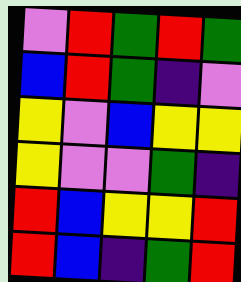[["violet", "red", "green", "red", "green"], ["blue", "red", "green", "indigo", "violet"], ["yellow", "violet", "blue", "yellow", "yellow"], ["yellow", "violet", "violet", "green", "indigo"], ["red", "blue", "yellow", "yellow", "red"], ["red", "blue", "indigo", "green", "red"]]